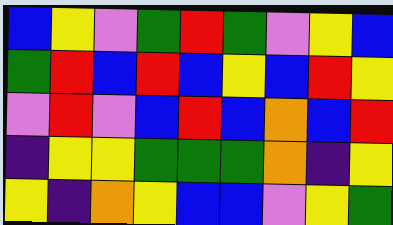[["blue", "yellow", "violet", "green", "red", "green", "violet", "yellow", "blue"], ["green", "red", "blue", "red", "blue", "yellow", "blue", "red", "yellow"], ["violet", "red", "violet", "blue", "red", "blue", "orange", "blue", "red"], ["indigo", "yellow", "yellow", "green", "green", "green", "orange", "indigo", "yellow"], ["yellow", "indigo", "orange", "yellow", "blue", "blue", "violet", "yellow", "green"]]